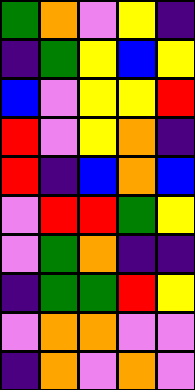[["green", "orange", "violet", "yellow", "indigo"], ["indigo", "green", "yellow", "blue", "yellow"], ["blue", "violet", "yellow", "yellow", "red"], ["red", "violet", "yellow", "orange", "indigo"], ["red", "indigo", "blue", "orange", "blue"], ["violet", "red", "red", "green", "yellow"], ["violet", "green", "orange", "indigo", "indigo"], ["indigo", "green", "green", "red", "yellow"], ["violet", "orange", "orange", "violet", "violet"], ["indigo", "orange", "violet", "orange", "violet"]]